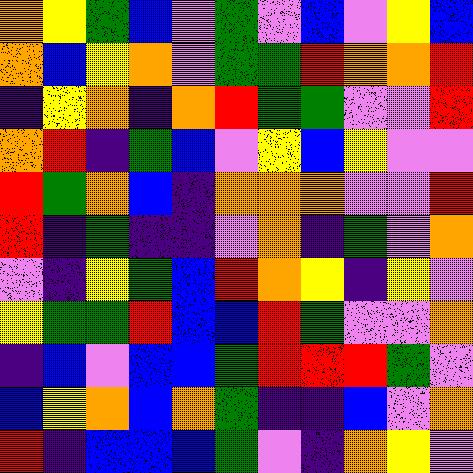[["orange", "yellow", "green", "blue", "violet", "green", "violet", "blue", "violet", "yellow", "blue"], ["orange", "blue", "yellow", "orange", "violet", "green", "green", "red", "orange", "orange", "red"], ["indigo", "yellow", "orange", "indigo", "orange", "red", "green", "green", "violet", "violet", "red"], ["orange", "red", "indigo", "green", "blue", "violet", "yellow", "blue", "yellow", "violet", "violet"], ["red", "green", "orange", "blue", "indigo", "orange", "orange", "orange", "violet", "violet", "red"], ["red", "indigo", "green", "indigo", "indigo", "violet", "orange", "indigo", "green", "violet", "orange"], ["violet", "indigo", "yellow", "green", "blue", "red", "orange", "yellow", "indigo", "yellow", "violet"], ["yellow", "green", "green", "red", "blue", "blue", "red", "green", "violet", "violet", "orange"], ["indigo", "blue", "violet", "blue", "blue", "green", "red", "red", "red", "green", "violet"], ["blue", "yellow", "orange", "blue", "orange", "green", "indigo", "indigo", "blue", "violet", "orange"], ["red", "indigo", "blue", "blue", "blue", "green", "violet", "indigo", "orange", "yellow", "violet"]]